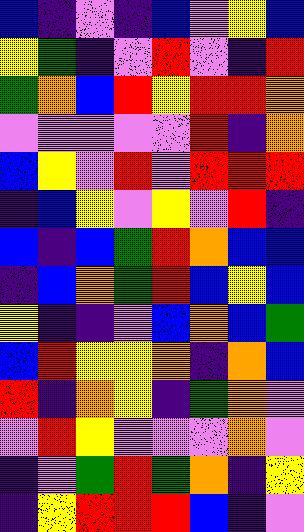[["blue", "indigo", "violet", "indigo", "blue", "violet", "yellow", "blue"], ["yellow", "green", "indigo", "violet", "red", "violet", "indigo", "red"], ["green", "orange", "blue", "red", "yellow", "red", "red", "orange"], ["violet", "violet", "violet", "violet", "violet", "red", "indigo", "orange"], ["blue", "yellow", "violet", "red", "violet", "red", "red", "red"], ["indigo", "blue", "yellow", "violet", "yellow", "violet", "red", "indigo"], ["blue", "indigo", "blue", "green", "red", "orange", "blue", "blue"], ["indigo", "blue", "orange", "green", "red", "blue", "yellow", "blue"], ["yellow", "indigo", "indigo", "violet", "blue", "orange", "blue", "green"], ["blue", "red", "yellow", "yellow", "orange", "indigo", "orange", "blue"], ["red", "indigo", "orange", "yellow", "indigo", "green", "orange", "violet"], ["violet", "red", "yellow", "violet", "violet", "violet", "orange", "violet"], ["indigo", "violet", "green", "red", "green", "orange", "indigo", "yellow"], ["indigo", "yellow", "red", "red", "red", "blue", "indigo", "violet"]]